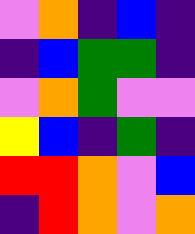[["violet", "orange", "indigo", "blue", "indigo"], ["indigo", "blue", "green", "green", "indigo"], ["violet", "orange", "green", "violet", "violet"], ["yellow", "blue", "indigo", "green", "indigo"], ["red", "red", "orange", "violet", "blue"], ["indigo", "red", "orange", "violet", "orange"]]